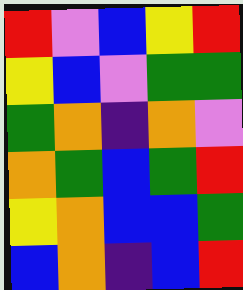[["red", "violet", "blue", "yellow", "red"], ["yellow", "blue", "violet", "green", "green"], ["green", "orange", "indigo", "orange", "violet"], ["orange", "green", "blue", "green", "red"], ["yellow", "orange", "blue", "blue", "green"], ["blue", "orange", "indigo", "blue", "red"]]